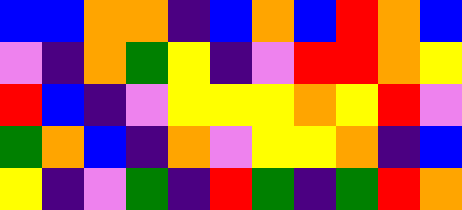[["blue", "blue", "orange", "orange", "indigo", "blue", "orange", "blue", "red", "orange", "blue"], ["violet", "indigo", "orange", "green", "yellow", "indigo", "violet", "red", "red", "orange", "yellow"], ["red", "blue", "indigo", "violet", "yellow", "yellow", "yellow", "orange", "yellow", "red", "violet"], ["green", "orange", "blue", "indigo", "orange", "violet", "yellow", "yellow", "orange", "indigo", "blue"], ["yellow", "indigo", "violet", "green", "indigo", "red", "green", "indigo", "green", "red", "orange"]]